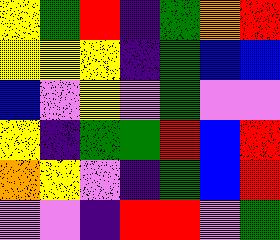[["yellow", "green", "red", "indigo", "green", "orange", "red"], ["yellow", "yellow", "yellow", "indigo", "green", "blue", "blue"], ["blue", "violet", "yellow", "violet", "green", "violet", "violet"], ["yellow", "indigo", "green", "green", "red", "blue", "red"], ["orange", "yellow", "violet", "indigo", "green", "blue", "red"], ["violet", "violet", "indigo", "red", "red", "violet", "green"]]